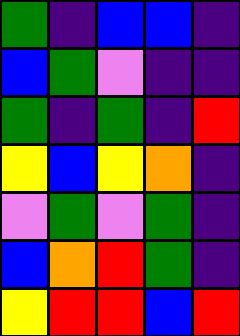[["green", "indigo", "blue", "blue", "indigo"], ["blue", "green", "violet", "indigo", "indigo"], ["green", "indigo", "green", "indigo", "red"], ["yellow", "blue", "yellow", "orange", "indigo"], ["violet", "green", "violet", "green", "indigo"], ["blue", "orange", "red", "green", "indigo"], ["yellow", "red", "red", "blue", "red"]]